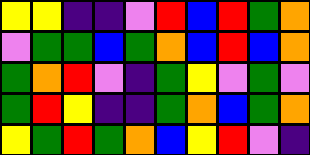[["yellow", "yellow", "indigo", "indigo", "violet", "red", "blue", "red", "green", "orange"], ["violet", "green", "green", "blue", "green", "orange", "blue", "red", "blue", "orange"], ["green", "orange", "red", "violet", "indigo", "green", "yellow", "violet", "green", "violet"], ["green", "red", "yellow", "indigo", "indigo", "green", "orange", "blue", "green", "orange"], ["yellow", "green", "red", "green", "orange", "blue", "yellow", "red", "violet", "indigo"]]